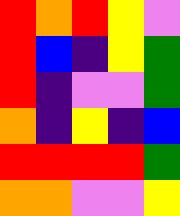[["red", "orange", "red", "yellow", "violet"], ["red", "blue", "indigo", "yellow", "green"], ["red", "indigo", "violet", "violet", "green"], ["orange", "indigo", "yellow", "indigo", "blue"], ["red", "red", "red", "red", "green"], ["orange", "orange", "violet", "violet", "yellow"]]